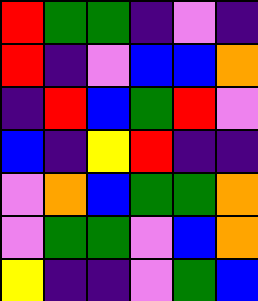[["red", "green", "green", "indigo", "violet", "indigo"], ["red", "indigo", "violet", "blue", "blue", "orange"], ["indigo", "red", "blue", "green", "red", "violet"], ["blue", "indigo", "yellow", "red", "indigo", "indigo"], ["violet", "orange", "blue", "green", "green", "orange"], ["violet", "green", "green", "violet", "blue", "orange"], ["yellow", "indigo", "indigo", "violet", "green", "blue"]]